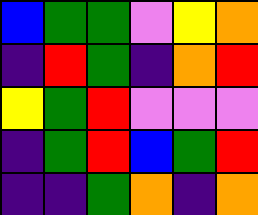[["blue", "green", "green", "violet", "yellow", "orange"], ["indigo", "red", "green", "indigo", "orange", "red"], ["yellow", "green", "red", "violet", "violet", "violet"], ["indigo", "green", "red", "blue", "green", "red"], ["indigo", "indigo", "green", "orange", "indigo", "orange"]]